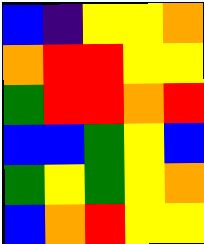[["blue", "indigo", "yellow", "yellow", "orange"], ["orange", "red", "red", "yellow", "yellow"], ["green", "red", "red", "orange", "red"], ["blue", "blue", "green", "yellow", "blue"], ["green", "yellow", "green", "yellow", "orange"], ["blue", "orange", "red", "yellow", "yellow"]]